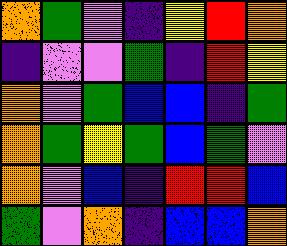[["orange", "green", "violet", "indigo", "yellow", "red", "orange"], ["indigo", "violet", "violet", "green", "indigo", "red", "yellow"], ["orange", "violet", "green", "blue", "blue", "indigo", "green"], ["orange", "green", "yellow", "green", "blue", "green", "violet"], ["orange", "violet", "blue", "indigo", "red", "red", "blue"], ["green", "violet", "orange", "indigo", "blue", "blue", "orange"]]